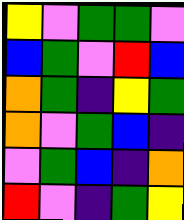[["yellow", "violet", "green", "green", "violet"], ["blue", "green", "violet", "red", "blue"], ["orange", "green", "indigo", "yellow", "green"], ["orange", "violet", "green", "blue", "indigo"], ["violet", "green", "blue", "indigo", "orange"], ["red", "violet", "indigo", "green", "yellow"]]